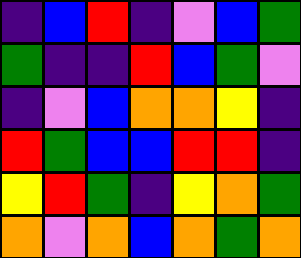[["indigo", "blue", "red", "indigo", "violet", "blue", "green"], ["green", "indigo", "indigo", "red", "blue", "green", "violet"], ["indigo", "violet", "blue", "orange", "orange", "yellow", "indigo"], ["red", "green", "blue", "blue", "red", "red", "indigo"], ["yellow", "red", "green", "indigo", "yellow", "orange", "green"], ["orange", "violet", "orange", "blue", "orange", "green", "orange"]]